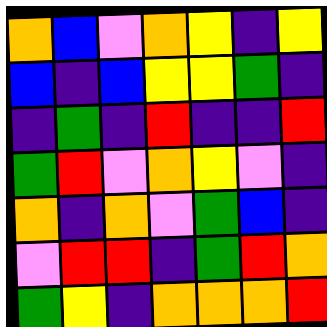[["orange", "blue", "violet", "orange", "yellow", "indigo", "yellow"], ["blue", "indigo", "blue", "yellow", "yellow", "green", "indigo"], ["indigo", "green", "indigo", "red", "indigo", "indigo", "red"], ["green", "red", "violet", "orange", "yellow", "violet", "indigo"], ["orange", "indigo", "orange", "violet", "green", "blue", "indigo"], ["violet", "red", "red", "indigo", "green", "red", "orange"], ["green", "yellow", "indigo", "orange", "orange", "orange", "red"]]